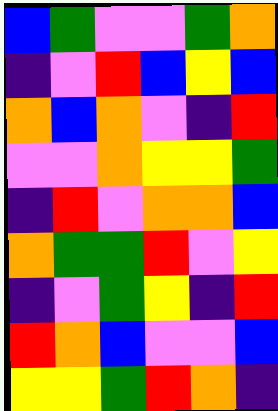[["blue", "green", "violet", "violet", "green", "orange"], ["indigo", "violet", "red", "blue", "yellow", "blue"], ["orange", "blue", "orange", "violet", "indigo", "red"], ["violet", "violet", "orange", "yellow", "yellow", "green"], ["indigo", "red", "violet", "orange", "orange", "blue"], ["orange", "green", "green", "red", "violet", "yellow"], ["indigo", "violet", "green", "yellow", "indigo", "red"], ["red", "orange", "blue", "violet", "violet", "blue"], ["yellow", "yellow", "green", "red", "orange", "indigo"]]